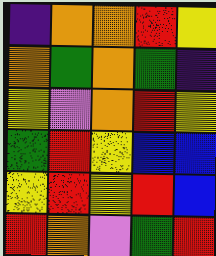[["indigo", "orange", "orange", "red", "yellow"], ["orange", "green", "orange", "green", "indigo"], ["yellow", "violet", "orange", "red", "yellow"], ["green", "red", "yellow", "blue", "blue"], ["yellow", "red", "yellow", "red", "blue"], ["red", "orange", "violet", "green", "red"]]